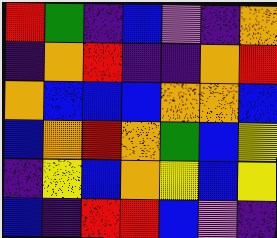[["red", "green", "indigo", "blue", "violet", "indigo", "orange"], ["indigo", "orange", "red", "indigo", "indigo", "orange", "red"], ["orange", "blue", "blue", "blue", "orange", "orange", "blue"], ["blue", "orange", "red", "orange", "green", "blue", "yellow"], ["indigo", "yellow", "blue", "orange", "yellow", "blue", "yellow"], ["blue", "indigo", "red", "red", "blue", "violet", "indigo"]]